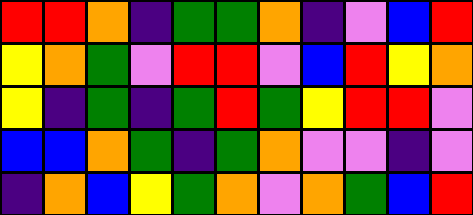[["red", "red", "orange", "indigo", "green", "green", "orange", "indigo", "violet", "blue", "red"], ["yellow", "orange", "green", "violet", "red", "red", "violet", "blue", "red", "yellow", "orange"], ["yellow", "indigo", "green", "indigo", "green", "red", "green", "yellow", "red", "red", "violet"], ["blue", "blue", "orange", "green", "indigo", "green", "orange", "violet", "violet", "indigo", "violet"], ["indigo", "orange", "blue", "yellow", "green", "orange", "violet", "orange", "green", "blue", "red"]]